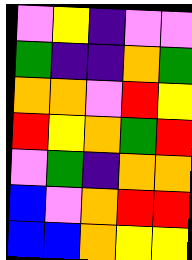[["violet", "yellow", "indigo", "violet", "violet"], ["green", "indigo", "indigo", "orange", "green"], ["orange", "orange", "violet", "red", "yellow"], ["red", "yellow", "orange", "green", "red"], ["violet", "green", "indigo", "orange", "orange"], ["blue", "violet", "orange", "red", "red"], ["blue", "blue", "orange", "yellow", "yellow"]]